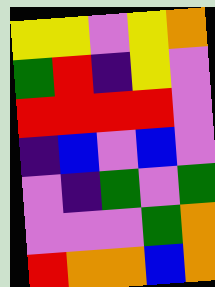[["yellow", "yellow", "violet", "yellow", "orange"], ["green", "red", "indigo", "yellow", "violet"], ["red", "red", "red", "red", "violet"], ["indigo", "blue", "violet", "blue", "violet"], ["violet", "indigo", "green", "violet", "green"], ["violet", "violet", "violet", "green", "orange"], ["red", "orange", "orange", "blue", "orange"]]